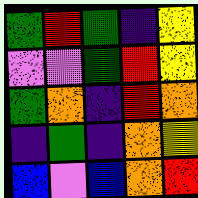[["green", "red", "green", "indigo", "yellow"], ["violet", "violet", "green", "red", "yellow"], ["green", "orange", "indigo", "red", "orange"], ["indigo", "green", "indigo", "orange", "yellow"], ["blue", "violet", "blue", "orange", "red"]]